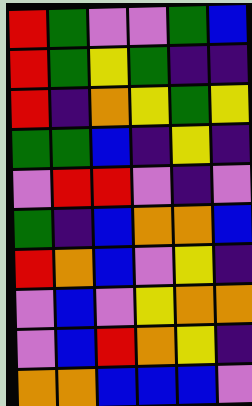[["red", "green", "violet", "violet", "green", "blue"], ["red", "green", "yellow", "green", "indigo", "indigo"], ["red", "indigo", "orange", "yellow", "green", "yellow"], ["green", "green", "blue", "indigo", "yellow", "indigo"], ["violet", "red", "red", "violet", "indigo", "violet"], ["green", "indigo", "blue", "orange", "orange", "blue"], ["red", "orange", "blue", "violet", "yellow", "indigo"], ["violet", "blue", "violet", "yellow", "orange", "orange"], ["violet", "blue", "red", "orange", "yellow", "indigo"], ["orange", "orange", "blue", "blue", "blue", "violet"]]